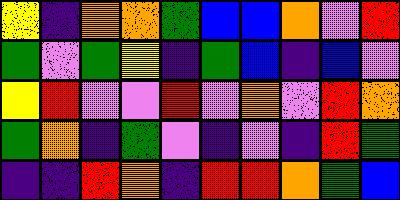[["yellow", "indigo", "orange", "orange", "green", "blue", "blue", "orange", "violet", "red"], ["green", "violet", "green", "yellow", "indigo", "green", "blue", "indigo", "blue", "violet"], ["yellow", "red", "violet", "violet", "red", "violet", "orange", "violet", "red", "orange"], ["green", "orange", "indigo", "green", "violet", "indigo", "violet", "indigo", "red", "green"], ["indigo", "indigo", "red", "orange", "indigo", "red", "red", "orange", "green", "blue"]]